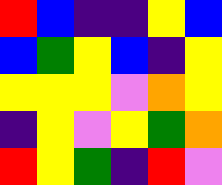[["red", "blue", "indigo", "indigo", "yellow", "blue"], ["blue", "green", "yellow", "blue", "indigo", "yellow"], ["yellow", "yellow", "yellow", "violet", "orange", "yellow"], ["indigo", "yellow", "violet", "yellow", "green", "orange"], ["red", "yellow", "green", "indigo", "red", "violet"]]